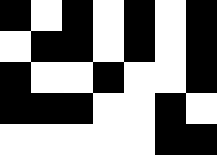[["black", "white", "black", "white", "black", "white", "black"], ["white", "black", "black", "white", "black", "white", "black"], ["black", "white", "white", "black", "white", "white", "black"], ["black", "black", "black", "white", "white", "black", "white"], ["white", "white", "white", "white", "white", "black", "black"]]